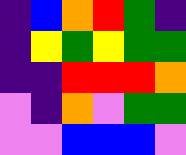[["indigo", "blue", "orange", "red", "green", "indigo"], ["indigo", "yellow", "green", "yellow", "green", "green"], ["indigo", "indigo", "red", "red", "red", "orange"], ["violet", "indigo", "orange", "violet", "green", "green"], ["violet", "violet", "blue", "blue", "blue", "violet"]]